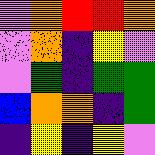[["violet", "orange", "red", "red", "orange"], ["violet", "orange", "indigo", "yellow", "violet"], ["violet", "green", "indigo", "green", "green"], ["blue", "orange", "orange", "indigo", "green"], ["indigo", "yellow", "indigo", "yellow", "violet"]]